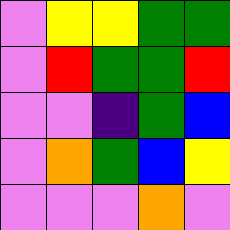[["violet", "yellow", "yellow", "green", "green"], ["violet", "red", "green", "green", "red"], ["violet", "violet", "indigo", "green", "blue"], ["violet", "orange", "green", "blue", "yellow"], ["violet", "violet", "violet", "orange", "violet"]]